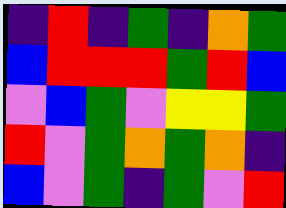[["indigo", "red", "indigo", "green", "indigo", "orange", "green"], ["blue", "red", "red", "red", "green", "red", "blue"], ["violet", "blue", "green", "violet", "yellow", "yellow", "green"], ["red", "violet", "green", "orange", "green", "orange", "indigo"], ["blue", "violet", "green", "indigo", "green", "violet", "red"]]